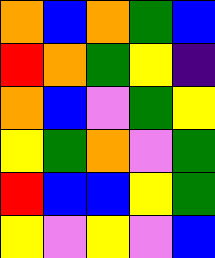[["orange", "blue", "orange", "green", "blue"], ["red", "orange", "green", "yellow", "indigo"], ["orange", "blue", "violet", "green", "yellow"], ["yellow", "green", "orange", "violet", "green"], ["red", "blue", "blue", "yellow", "green"], ["yellow", "violet", "yellow", "violet", "blue"]]